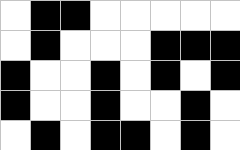[["white", "black", "black", "white", "white", "white", "white", "white"], ["white", "black", "white", "white", "white", "black", "black", "black"], ["black", "white", "white", "black", "white", "black", "white", "black"], ["black", "white", "white", "black", "white", "white", "black", "white"], ["white", "black", "white", "black", "black", "white", "black", "white"]]